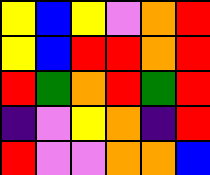[["yellow", "blue", "yellow", "violet", "orange", "red"], ["yellow", "blue", "red", "red", "orange", "red"], ["red", "green", "orange", "red", "green", "red"], ["indigo", "violet", "yellow", "orange", "indigo", "red"], ["red", "violet", "violet", "orange", "orange", "blue"]]